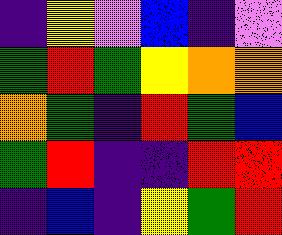[["indigo", "yellow", "violet", "blue", "indigo", "violet"], ["green", "red", "green", "yellow", "orange", "orange"], ["orange", "green", "indigo", "red", "green", "blue"], ["green", "red", "indigo", "indigo", "red", "red"], ["indigo", "blue", "indigo", "yellow", "green", "red"]]